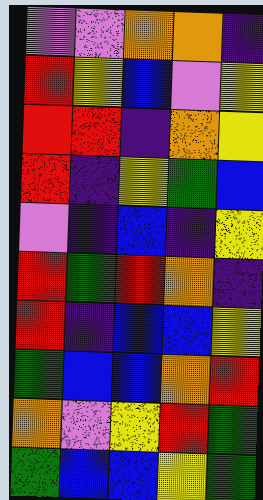[["violet", "violet", "orange", "orange", "indigo"], ["red", "yellow", "blue", "violet", "yellow"], ["red", "red", "indigo", "orange", "yellow"], ["red", "indigo", "yellow", "green", "blue"], ["violet", "indigo", "blue", "indigo", "yellow"], ["red", "green", "red", "orange", "indigo"], ["red", "indigo", "blue", "blue", "yellow"], ["green", "blue", "blue", "orange", "red"], ["orange", "violet", "yellow", "red", "green"], ["green", "blue", "blue", "yellow", "green"]]